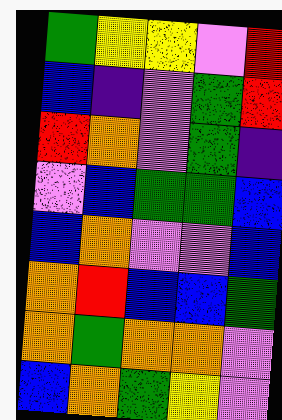[["green", "yellow", "yellow", "violet", "red"], ["blue", "indigo", "violet", "green", "red"], ["red", "orange", "violet", "green", "indigo"], ["violet", "blue", "green", "green", "blue"], ["blue", "orange", "violet", "violet", "blue"], ["orange", "red", "blue", "blue", "green"], ["orange", "green", "orange", "orange", "violet"], ["blue", "orange", "green", "yellow", "violet"]]